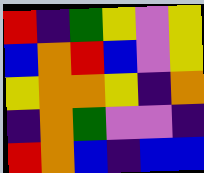[["red", "indigo", "green", "yellow", "violet", "yellow"], ["blue", "orange", "red", "blue", "violet", "yellow"], ["yellow", "orange", "orange", "yellow", "indigo", "orange"], ["indigo", "orange", "green", "violet", "violet", "indigo"], ["red", "orange", "blue", "indigo", "blue", "blue"]]